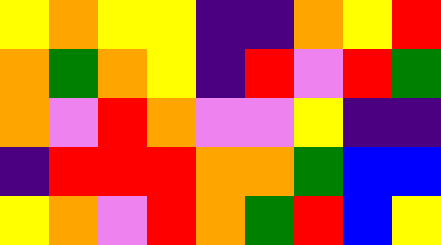[["yellow", "orange", "yellow", "yellow", "indigo", "indigo", "orange", "yellow", "red"], ["orange", "green", "orange", "yellow", "indigo", "red", "violet", "red", "green"], ["orange", "violet", "red", "orange", "violet", "violet", "yellow", "indigo", "indigo"], ["indigo", "red", "red", "red", "orange", "orange", "green", "blue", "blue"], ["yellow", "orange", "violet", "red", "orange", "green", "red", "blue", "yellow"]]